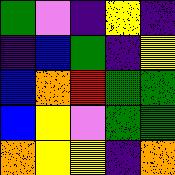[["green", "violet", "indigo", "yellow", "indigo"], ["indigo", "blue", "green", "indigo", "yellow"], ["blue", "orange", "red", "green", "green"], ["blue", "yellow", "violet", "green", "green"], ["orange", "yellow", "yellow", "indigo", "orange"]]